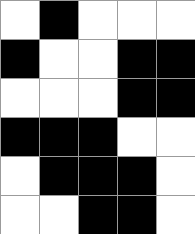[["white", "black", "white", "white", "white"], ["black", "white", "white", "black", "black"], ["white", "white", "white", "black", "black"], ["black", "black", "black", "white", "white"], ["white", "black", "black", "black", "white"], ["white", "white", "black", "black", "white"]]